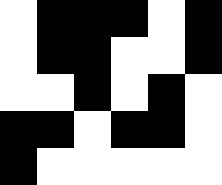[["white", "black", "black", "black", "white", "black"], ["white", "black", "black", "white", "white", "black"], ["white", "white", "black", "white", "black", "white"], ["black", "black", "white", "black", "black", "white"], ["black", "white", "white", "white", "white", "white"]]